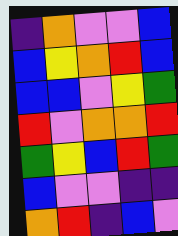[["indigo", "orange", "violet", "violet", "blue"], ["blue", "yellow", "orange", "red", "blue"], ["blue", "blue", "violet", "yellow", "green"], ["red", "violet", "orange", "orange", "red"], ["green", "yellow", "blue", "red", "green"], ["blue", "violet", "violet", "indigo", "indigo"], ["orange", "red", "indigo", "blue", "violet"]]